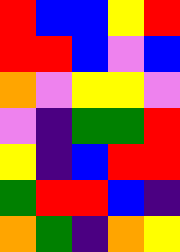[["red", "blue", "blue", "yellow", "red"], ["red", "red", "blue", "violet", "blue"], ["orange", "violet", "yellow", "yellow", "violet"], ["violet", "indigo", "green", "green", "red"], ["yellow", "indigo", "blue", "red", "red"], ["green", "red", "red", "blue", "indigo"], ["orange", "green", "indigo", "orange", "yellow"]]